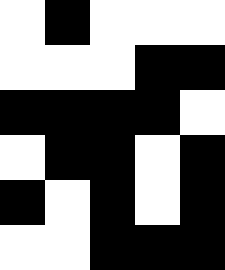[["white", "black", "white", "white", "white"], ["white", "white", "white", "black", "black"], ["black", "black", "black", "black", "white"], ["white", "black", "black", "white", "black"], ["black", "white", "black", "white", "black"], ["white", "white", "black", "black", "black"]]